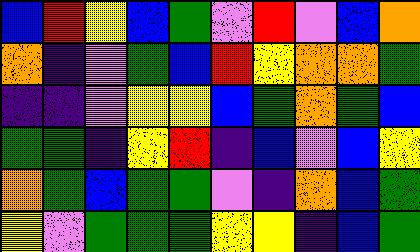[["blue", "red", "yellow", "blue", "green", "violet", "red", "violet", "blue", "orange"], ["orange", "indigo", "violet", "green", "blue", "red", "yellow", "orange", "orange", "green"], ["indigo", "indigo", "violet", "yellow", "yellow", "blue", "green", "orange", "green", "blue"], ["green", "green", "indigo", "yellow", "red", "indigo", "blue", "violet", "blue", "yellow"], ["orange", "green", "blue", "green", "green", "violet", "indigo", "orange", "blue", "green"], ["yellow", "violet", "green", "green", "green", "yellow", "yellow", "indigo", "blue", "green"]]